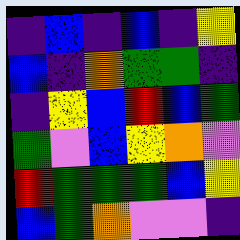[["indigo", "blue", "indigo", "blue", "indigo", "yellow"], ["blue", "indigo", "orange", "green", "green", "indigo"], ["indigo", "yellow", "blue", "red", "blue", "green"], ["green", "violet", "blue", "yellow", "orange", "violet"], ["red", "green", "green", "green", "blue", "yellow"], ["blue", "green", "orange", "violet", "violet", "indigo"]]